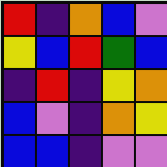[["red", "indigo", "orange", "blue", "violet"], ["yellow", "blue", "red", "green", "blue"], ["indigo", "red", "indigo", "yellow", "orange"], ["blue", "violet", "indigo", "orange", "yellow"], ["blue", "blue", "indigo", "violet", "violet"]]